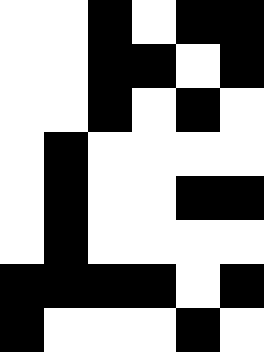[["white", "white", "black", "white", "black", "black"], ["white", "white", "black", "black", "white", "black"], ["white", "white", "black", "white", "black", "white"], ["white", "black", "white", "white", "white", "white"], ["white", "black", "white", "white", "black", "black"], ["white", "black", "white", "white", "white", "white"], ["black", "black", "black", "black", "white", "black"], ["black", "white", "white", "white", "black", "white"]]